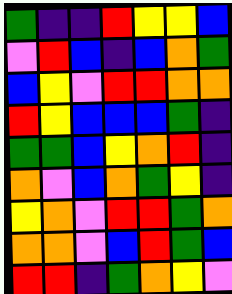[["green", "indigo", "indigo", "red", "yellow", "yellow", "blue"], ["violet", "red", "blue", "indigo", "blue", "orange", "green"], ["blue", "yellow", "violet", "red", "red", "orange", "orange"], ["red", "yellow", "blue", "blue", "blue", "green", "indigo"], ["green", "green", "blue", "yellow", "orange", "red", "indigo"], ["orange", "violet", "blue", "orange", "green", "yellow", "indigo"], ["yellow", "orange", "violet", "red", "red", "green", "orange"], ["orange", "orange", "violet", "blue", "red", "green", "blue"], ["red", "red", "indigo", "green", "orange", "yellow", "violet"]]